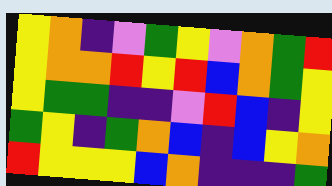[["yellow", "orange", "indigo", "violet", "green", "yellow", "violet", "orange", "green", "red"], ["yellow", "orange", "orange", "red", "yellow", "red", "blue", "orange", "green", "yellow"], ["yellow", "green", "green", "indigo", "indigo", "violet", "red", "blue", "indigo", "yellow"], ["green", "yellow", "indigo", "green", "orange", "blue", "indigo", "blue", "yellow", "orange"], ["red", "yellow", "yellow", "yellow", "blue", "orange", "indigo", "indigo", "indigo", "green"]]